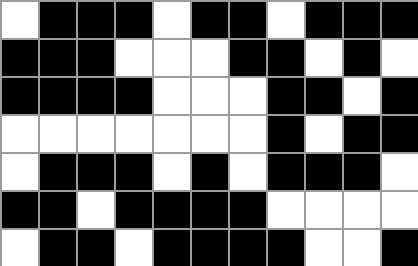[["white", "black", "black", "black", "white", "black", "black", "white", "black", "black", "black"], ["black", "black", "black", "white", "white", "white", "black", "black", "white", "black", "white"], ["black", "black", "black", "black", "white", "white", "white", "black", "black", "white", "black"], ["white", "white", "white", "white", "white", "white", "white", "black", "white", "black", "black"], ["white", "black", "black", "black", "white", "black", "white", "black", "black", "black", "white"], ["black", "black", "white", "black", "black", "black", "black", "white", "white", "white", "white"], ["white", "black", "black", "white", "black", "black", "black", "black", "white", "white", "black"]]